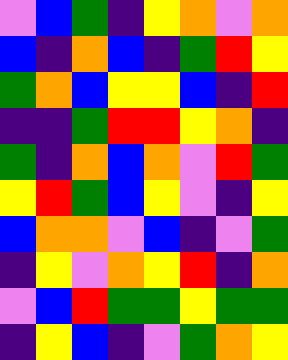[["violet", "blue", "green", "indigo", "yellow", "orange", "violet", "orange"], ["blue", "indigo", "orange", "blue", "indigo", "green", "red", "yellow"], ["green", "orange", "blue", "yellow", "yellow", "blue", "indigo", "red"], ["indigo", "indigo", "green", "red", "red", "yellow", "orange", "indigo"], ["green", "indigo", "orange", "blue", "orange", "violet", "red", "green"], ["yellow", "red", "green", "blue", "yellow", "violet", "indigo", "yellow"], ["blue", "orange", "orange", "violet", "blue", "indigo", "violet", "green"], ["indigo", "yellow", "violet", "orange", "yellow", "red", "indigo", "orange"], ["violet", "blue", "red", "green", "green", "yellow", "green", "green"], ["indigo", "yellow", "blue", "indigo", "violet", "green", "orange", "yellow"]]